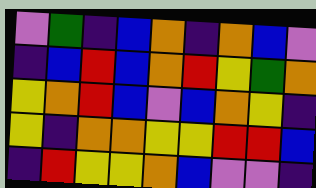[["violet", "green", "indigo", "blue", "orange", "indigo", "orange", "blue", "violet"], ["indigo", "blue", "red", "blue", "orange", "red", "yellow", "green", "orange"], ["yellow", "orange", "red", "blue", "violet", "blue", "orange", "yellow", "indigo"], ["yellow", "indigo", "orange", "orange", "yellow", "yellow", "red", "red", "blue"], ["indigo", "red", "yellow", "yellow", "orange", "blue", "violet", "violet", "indigo"]]